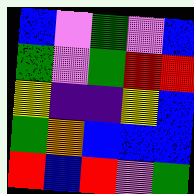[["blue", "violet", "green", "violet", "blue"], ["green", "violet", "green", "red", "red"], ["yellow", "indigo", "indigo", "yellow", "blue"], ["green", "orange", "blue", "blue", "blue"], ["red", "blue", "red", "violet", "green"]]